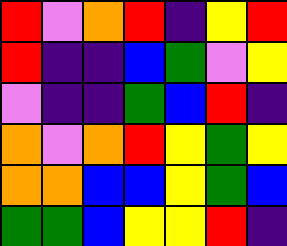[["red", "violet", "orange", "red", "indigo", "yellow", "red"], ["red", "indigo", "indigo", "blue", "green", "violet", "yellow"], ["violet", "indigo", "indigo", "green", "blue", "red", "indigo"], ["orange", "violet", "orange", "red", "yellow", "green", "yellow"], ["orange", "orange", "blue", "blue", "yellow", "green", "blue"], ["green", "green", "blue", "yellow", "yellow", "red", "indigo"]]